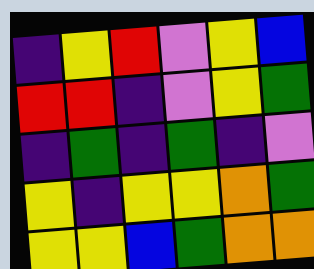[["indigo", "yellow", "red", "violet", "yellow", "blue"], ["red", "red", "indigo", "violet", "yellow", "green"], ["indigo", "green", "indigo", "green", "indigo", "violet"], ["yellow", "indigo", "yellow", "yellow", "orange", "green"], ["yellow", "yellow", "blue", "green", "orange", "orange"]]